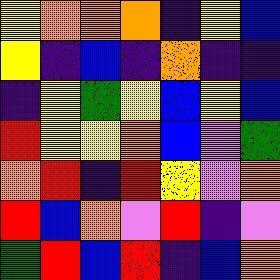[["yellow", "orange", "orange", "orange", "indigo", "yellow", "blue"], ["yellow", "indigo", "blue", "indigo", "orange", "indigo", "indigo"], ["indigo", "yellow", "green", "yellow", "blue", "yellow", "blue"], ["red", "yellow", "yellow", "orange", "blue", "violet", "green"], ["orange", "red", "indigo", "red", "yellow", "violet", "orange"], ["red", "blue", "orange", "violet", "red", "indigo", "violet"], ["green", "red", "blue", "red", "indigo", "blue", "orange"]]